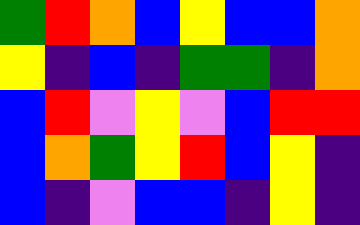[["green", "red", "orange", "blue", "yellow", "blue", "blue", "orange"], ["yellow", "indigo", "blue", "indigo", "green", "green", "indigo", "orange"], ["blue", "red", "violet", "yellow", "violet", "blue", "red", "red"], ["blue", "orange", "green", "yellow", "red", "blue", "yellow", "indigo"], ["blue", "indigo", "violet", "blue", "blue", "indigo", "yellow", "indigo"]]